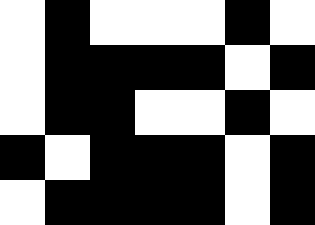[["white", "black", "white", "white", "white", "black", "white"], ["white", "black", "black", "black", "black", "white", "black"], ["white", "black", "black", "white", "white", "black", "white"], ["black", "white", "black", "black", "black", "white", "black"], ["white", "black", "black", "black", "black", "white", "black"]]